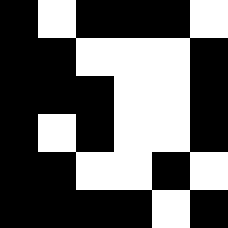[["black", "white", "black", "black", "black", "white"], ["black", "black", "white", "white", "white", "black"], ["black", "black", "black", "white", "white", "black"], ["black", "white", "black", "white", "white", "black"], ["black", "black", "white", "white", "black", "white"], ["black", "black", "black", "black", "white", "black"]]